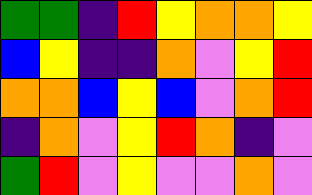[["green", "green", "indigo", "red", "yellow", "orange", "orange", "yellow"], ["blue", "yellow", "indigo", "indigo", "orange", "violet", "yellow", "red"], ["orange", "orange", "blue", "yellow", "blue", "violet", "orange", "red"], ["indigo", "orange", "violet", "yellow", "red", "orange", "indigo", "violet"], ["green", "red", "violet", "yellow", "violet", "violet", "orange", "violet"]]